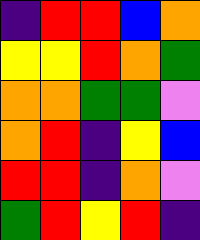[["indigo", "red", "red", "blue", "orange"], ["yellow", "yellow", "red", "orange", "green"], ["orange", "orange", "green", "green", "violet"], ["orange", "red", "indigo", "yellow", "blue"], ["red", "red", "indigo", "orange", "violet"], ["green", "red", "yellow", "red", "indigo"]]